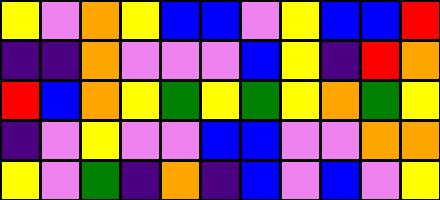[["yellow", "violet", "orange", "yellow", "blue", "blue", "violet", "yellow", "blue", "blue", "red"], ["indigo", "indigo", "orange", "violet", "violet", "violet", "blue", "yellow", "indigo", "red", "orange"], ["red", "blue", "orange", "yellow", "green", "yellow", "green", "yellow", "orange", "green", "yellow"], ["indigo", "violet", "yellow", "violet", "violet", "blue", "blue", "violet", "violet", "orange", "orange"], ["yellow", "violet", "green", "indigo", "orange", "indigo", "blue", "violet", "blue", "violet", "yellow"]]